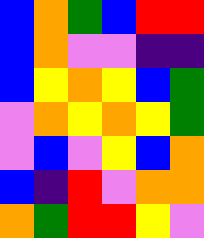[["blue", "orange", "green", "blue", "red", "red"], ["blue", "orange", "violet", "violet", "indigo", "indigo"], ["blue", "yellow", "orange", "yellow", "blue", "green"], ["violet", "orange", "yellow", "orange", "yellow", "green"], ["violet", "blue", "violet", "yellow", "blue", "orange"], ["blue", "indigo", "red", "violet", "orange", "orange"], ["orange", "green", "red", "red", "yellow", "violet"]]